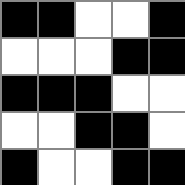[["black", "black", "white", "white", "black"], ["white", "white", "white", "black", "black"], ["black", "black", "black", "white", "white"], ["white", "white", "black", "black", "white"], ["black", "white", "white", "black", "black"]]